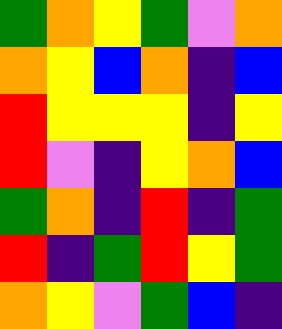[["green", "orange", "yellow", "green", "violet", "orange"], ["orange", "yellow", "blue", "orange", "indigo", "blue"], ["red", "yellow", "yellow", "yellow", "indigo", "yellow"], ["red", "violet", "indigo", "yellow", "orange", "blue"], ["green", "orange", "indigo", "red", "indigo", "green"], ["red", "indigo", "green", "red", "yellow", "green"], ["orange", "yellow", "violet", "green", "blue", "indigo"]]